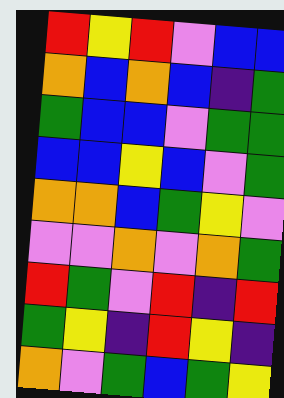[["red", "yellow", "red", "violet", "blue", "blue"], ["orange", "blue", "orange", "blue", "indigo", "green"], ["green", "blue", "blue", "violet", "green", "green"], ["blue", "blue", "yellow", "blue", "violet", "green"], ["orange", "orange", "blue", "green", "yellow", "violet"], ["violet", "violet", "orange", "violet", "orange", "green"], ["red", "green", "violet", "red", "indigo", "red"], ["green", "yellow", "indigo", "red", "yellow", "indigo"], ["orange", "violet", "green", "blue", "green", "yellow"]]